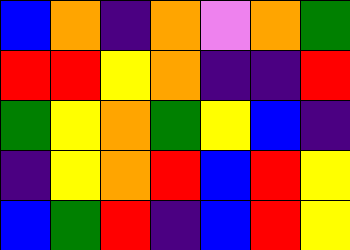[["blue", "orange", "indigo", "orange", "violet", "orange", "green"], ["red", "red", "yellow", "orange", "indigo", "indigo", "red"], ["green", "yellow", "orange", "green", "yellow", "blue", "indigo"], ["indigo", "yellow", "orange", "red", "blue", "red", "yellow"], ["blue", "green", "red", "indigo", "blue", "red", "yellow"]]